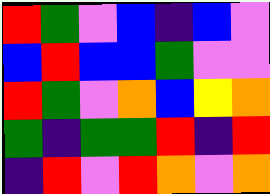[["red", "green", "violet", "blue", "indigo", "blue", "violet"], ["blue", "red", "blue", "blue", "green", "violet", "violet"], ["red", "green", "violet", "orange", "blue", "yellow", "orange"], ["green", "indigo", "green", "green", "red", "indigo", "red"], ["indigo", "red", "violet", "red", "orange", "violet", "orange"]]